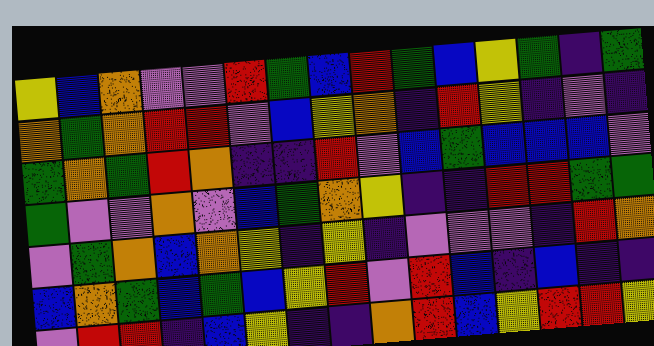[["yellow", "blue", "orange", "violet", "violet", "red", "green", "blue", "red", "green", "blue", "yellow", "green", "indigo", "green"], ["orange", "green", "orange", "red", "red", "violet", "blue", "yellow", "orange", "indigo", "red", "yellow", "indigo", "violet", "indigo"], ["green", "orange", "green", "red", "orange", "indigo", "indigo", "red", "violet", "blue", "green", "blue", "blue", "blue", "violet"], ["green", "violet", "violet", "orange", "violet", "blue", "green", "orange", "yellow", "indigo", "indigo", "red", "red", "green", "green"], ["violet", "green", "orange", "blue", "orange", "yellow", "indigo", "yellow", "indigo", "violet", "violet", "violet", "indigo", "red", "orange"], ["blue", "orange", "green", "blue", "green", "blue", "yellow", "red", "violet", "red", "blue", "indigo", "blue", "indigo", "indigo"], ["violet", "red", "red", "indigo", "blue", "yellow", "indigo", "indigo", "orange", "red", "blue", "yellow", "red", "red", "yellow"]]